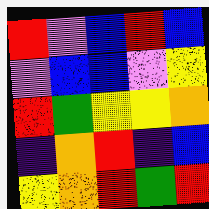[["red", "violet", "blue", "red", "blue"], ["violet", "blue", "blue", "violet", "yellow"], ["red", "green", "yellow", "yellow", "orange"], ["indigo", "orange", "red", "indigo", "blue"], ["yellow", "orange", "red", "green", "red"]]